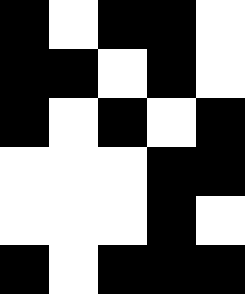[["black", "white", "black", "black", "white"], ["black", "black", "white", "black", "white"], ["black", "white", "black", "white", "black"], ["white", "white", "white", "black", "black"], ["white", "white", "white", "black", "white"], ["black", "white", "black", "black", "black"]]